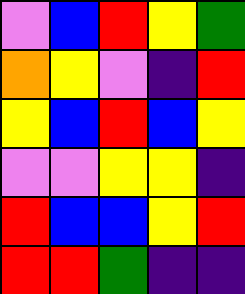[["violet", "blue", "red", "yellow", "green"], ["orange", "yellow", "violet", "indigo", "red"], ["yellow", "blue", "red", "blue", "yellow"], ["violet", "violet", "yellow", "yellow", "indigo"], ["red", "blue", "blue", "yellow", "red"], ["red", "red", "green", "indigo", "indigo"]]